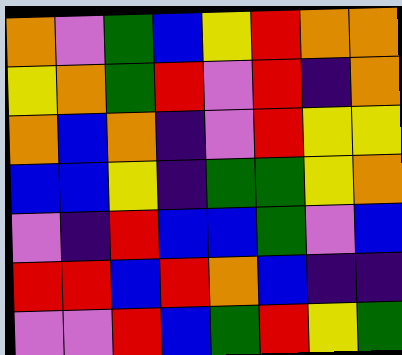[["orange", "violet", "green", "blue", "yellow", "red", "orange", "orange"], ["yellow", "orange", "green", "red", "violet", "red", "indigo", "orange"], ["orange", "blue", "orange", "indigo", "violet", "red", "yellow", "yellow"], ["blue", "blue", "yellow", "indigo", "green", "green", "yellow", "orange"], ["violet", "indigo", "red", "blue", "blue", "green", "violet", "blue"], ["red", "red", "blue", "red", "orange", "blue", "indigo", "indigo"], ["violet", "violet", "red", "blue", "green", "red", "yellow", "green"]]